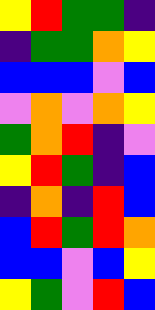[["yellow", "red", "green", "green", "indigo"], ["indigo", "green", "green", "orange", "yellow"], ["blue", "blue", "blue", "violet", "blue"], ["violet", "orange", "violet", "orange", "yellow"], ["green", "orange", "red", "indigo", "violet"], ["yellow", "red", "green", "indigo", "blue"], ["indigo", "orange", "indigo", "red", "blue"], ["blue", "red", "green", "red", "orange"], ["blue", "blue", "violet", "blue", "yellow"], ["yellow", "green", "violet", "red", "blue"]]